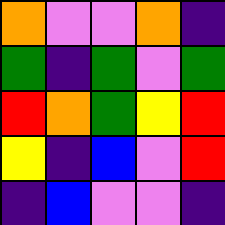[["orange", "violet", "violet", "orange", "indigo"], ["green", "indigo", "green", "violet", "green"], ["red", "orange", "green", "yellow", "red"], ["yellow", "indigo", "blue", "violet", "red"], ["indigo", "blue", "violet", "violet", "indigo"]]